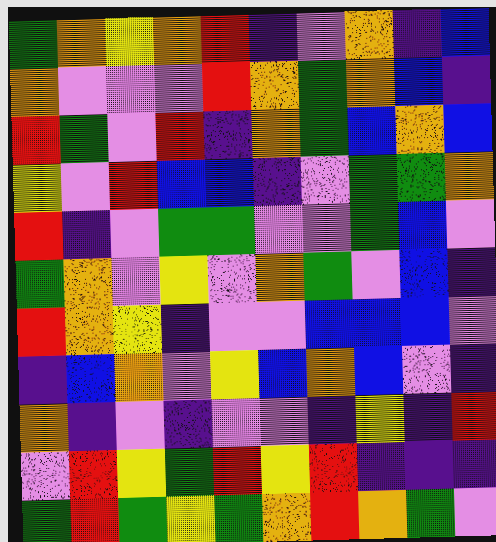[["green", "orange", "yellow", "orange", "red", "indigo", "violet", "orange", "indigo", "blue"], ["orange", "violet", "violet", "violet", "red", "orange", "green", "orange", "blue", "indigo"], ["red", "green", "violet", "red", "indigo", "orange", "green", "blue", "orange", "blue"], ["yellow", "violet", "red", "blue", "blue", "indigo", "violet", "green", "green", "orange"], ["red", "indigo", "violet", "green", "green", "violet", "violet", "green", "blue", "violet"], ["green", "orange", "violet", "yellow", "violet", "orange", "green", "violet", "blue", "indigo"], ["red", "orange", "yellow", "indigo", "violet", "violet", "blue", "blue", "blue", "violet"], ["indigo", "blue", "orange", "violet", "yellow", "blue", "orange", "blue", "violet", "indigo"], ["orange", "indigo", "violet", "indigo", "violet", "violet", "indigo", "yellow", "indigo", "red"], ["violet", "red", "yellow", "green", "red", "yellow", "red", "indigo", "indigo", "indigo"], ["green", "red", "green", "yellow", "green", "orange", "red", "orange", "green", "violet"]]